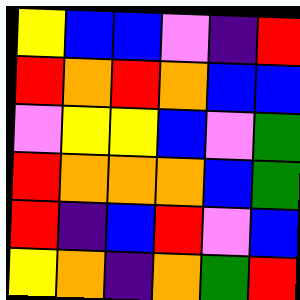[["yellow", "blue", "blue", "violet", "indigo", "red"], ["red", "orange", "red", "orange", "blue", "blue"], ["violet", "yellow", "yellow", "blue", "violet", "green"], ["red", "orange", "orange", "orange", "blue", "green"], ["red", "indigo", "blue", "red", "violet", "blue"], ["yellow", "orange", "indigo", "orange", "green", "red"]]